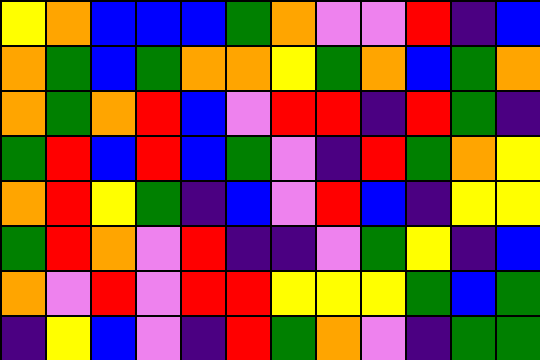[["yellow", "orange", "blue", "blue", "blue", "green", "orange", "violet", "violet", "red", "indigo", "blue"], ["orange", "green", "blue", "green", "orange", "orange", "yellow", "green", "orange", "blue", "green", "orange"], ["orange", "green", "orange", "red", "blue", "violet", "red", "red", "indigo", "red", "green", "indigo"], ["green", "red", "blue", "red", "blue", "green", "violet", "indigo", "red", "green", "orange", "yellow"], ["orange", "red", "yellow", "green", "indigo", "blue", "violet", "red", "blue", "indigo", "yellow", "yellow"], ["green", "red", "orange", "violet", "red", "indigo", "indigo", "violet", "green", "yellow", "indigo", "blue"], ["orange", "violet", "red", "violet", "red", "red", "yellow", "yellow", "yellow", "green", "blue", "green"], ["indigo", "yellow", "blue", "violet", "indigo", "red", "green", "orange", "violet", "indigo", "green", "green"]]